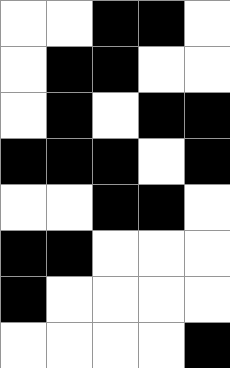[["white", "white", "black", "black", "white"], ["white", "black", "black", "white", "white"], ["white", "black", "white", "black", "black"], ["black", "black", "black", "white", "black"], ["white", "white", "black", "black", "white"], ["black", "black", "white", "white", "white"], ["black", "white", "white", "white", "white"], ["white", "white", "white", "white", "black"]]